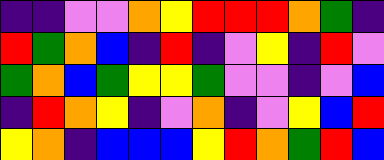[["indigo", "indigo", "violet", "violet", "orange", "yellow", "red", "red", "red", "orange", "green", "indigo"], ["red", "green", "orange", "blue", "indigo", "red", "indigo", "violet", "yellow", "indigo", "red", "violet"], ["green", "orange", "blue", "green", "yellow", "yellow", "green", "violet", "violet", "indigo", "violet", "blue"], ["indigo", "red", "orange", "yellow", "indigo", "violet", "orange", "indigo", "violet", "yellow", "blue", "red"], ["yellow", "orange", "indigo", "blue", "blue", "blue", "yellow", "red", "orange", "green", "red", "blue"]]